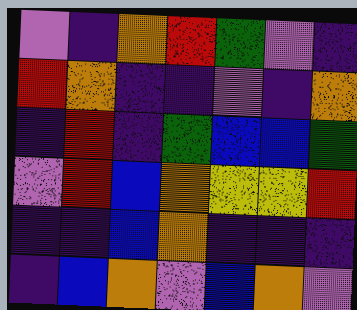[["violet", "indigo", "orange", "red", "green", "violet", "indigo"], ["red", "orange", "indigo", "indigo", "violet", "indigo", "orange"], ["indigo", "red", "indigo", "green", "blue", "blue", "green"], ["violet", "red", "blue", "orange", "yellow", "yellow", "red"], ["indigo", "indigo", "blue", "orange", "indigo", "indigo", "indigo"], ["indigo", "blue", "orange", "violet", "blue", "orange", "violet"]]